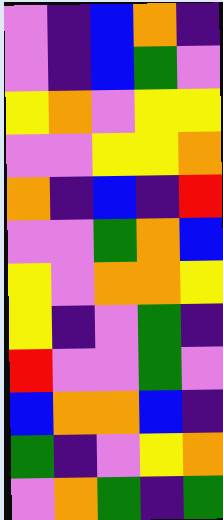[["violet", "indigo", "blue", "orange", "indigo"], ["violet", "indigo", "blue", "green", "violet"], ["yellow", "orange", "violet", "yellow", "yellow"], ["violet", "violet", "yellow", "yellow", "orange"], ["orange", "indigo", "blue", "indigo", "red"], ["violet", "violet", "green", "orange", "blue"], ["yellow", "violet", "orange", "orange", "yellow"], ["yellow", "indigo", "violet", "green", "indigo"], ["red", "violet", "violet", "green", "violet"], ["blue", "orange", "orange", "blue", "indigo"], ["green", "indigo", "violet", "yellow", "orange"], ["violet", "orange", "green", "indigo", "green"]]